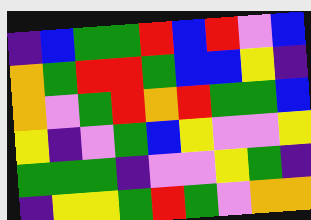[["indigo", "blue", "green", "green", "red", "blue", "red", "violet", "blue"], ["orange", "green", "red", "red", "green", "blue", "blue", "yellow", "indigo"], ["orange", "violet", "green", "red", "orange", "red", "green", "green", "blue"], ["yellow", "indigo", "violet", "green", "blue", "yellow", "violet", "violet", "yellow"], ["green", "green", "green", "indigo", "violet", "violet", "yellow", "green", "indigo"], ["indigo", "yellow", "yellow", "green", "red", "green", "violet", "orange", "orange"]]